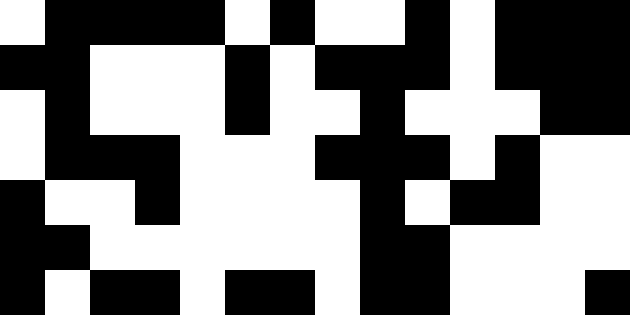[["white", "black", "black", "black", "black", "white", "black", "white", "white", "black", "white", "black", "black", "black"], ["black", "black", "white", "white", "white", "black", "white", "black", "black", "black", "white", "black", "black", "black"], ["white", "black", "white", "white", "white", "black", "white", "white", "black", "white", "white", "white", "black", "black"], ["white", "black", "black", "black", "white", "white", "white", "black", "black", "black", "white", "black", "white", "white"], ["black", "white", "white", "black", "white", "white", "white", "white", "black", "white", "black", "black", "white", "white"], ["black", "black", "white", "white", "white", "white", "white", "white", "black", "black", "white", "white", "white", "white"], ["black", "white", "black", "black", "white", "black", "black", "white", "black", "black", "white", "white", "white", "black"]]